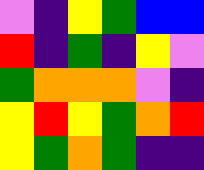[["violet", "indigo", "yellow", "green", "blue", "blue"], ["red", "indigo", "green", "indigo", "yellow", "violet"], ["green", "orange", "orange", "orange", "violet", "indigo"], ["yellow", "red", "yellow", "green", "orange", "red"], ["yellow", "green", "orange", "green", "indigo", "indigo"]]